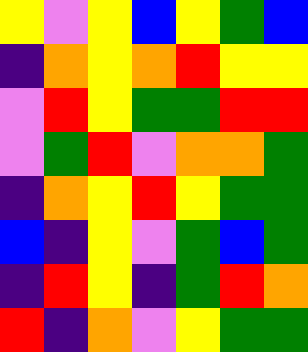[["yellow", "violet", "yellow", "blue", "yellow", "green", "blue"], ["indigo", "orange", "yellow", "orange", "red", "yellow", "yellow"], ["violet", "red", "yellow", "green", "green", "red", "red"], ["violet", "green", "red", "violet", "orange", "orange", "green"], ["indigo", "orange", "yellow", "red", "yellow", "green", "green"], ["blue", "indigo", "yellow", "violet", "green", "blue", "green"], ["indigo", "red", "yellow", "indigo", "green", "red", "orange"], ["red", "indigo", "orange", "violet", "yellow", "green", "green"]]